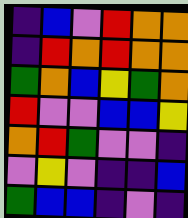[["indigo", "blue", "violet", "red", "orange", "orange"], ["indigo", "red", "orange", "red", "orange", "orange"], ["green", "orange", "blue", "yellow", "green", "orange"], ["red", "violet", "violet", "blue", "blue", "yellow"], ["orange", "red", "green", "violet", "violet", "indigo"], ["violet", "yellow", "violet", "indigo", "indigo", "blue"], ["green", "blue", "blue", "indigo", "violet", "indigo"]]